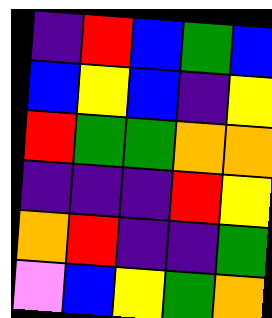[["indigo", "red", "blue", "green", "blue"], ["blue", "yellow", "blue", "indigo", "yellow"], ["red", "green", "green", "orange", "orange"], ["indigo", "indigo", "indigo", "red", "yellow"], ["orange", "red", "indigo", "indigo", "green"], ["violet", "blue", "yellow", "green", "orange"]]